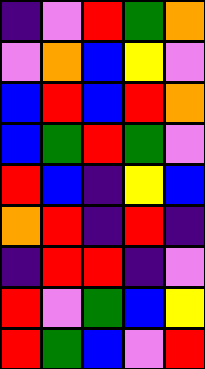[["indigo", "violet", "red", "green", "orange"], ["violet", "orange", "blue", "yellow", "violet"], ["blue", "red", "blue", "red", "orange"], ["blue", "green", "red", "green", "violet"], ["red", "blue", "indigo", "yellow", "blue"], ["orange", "red", "indigo", "red", "indigo"], ["indigo", "red", "red", "indigo", "violet"], ["red", "violet", "green", "blue", "yellow"], ["red", "green", "blue", "violet", "red"]]